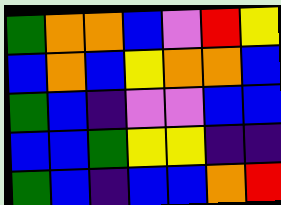[["green", "orange", "orange", "blue", "violet", "red", "yellow"], ["blue", "orange", "blue", "yellow", "orange", "orange", "blue"], ["green", "blue", "indigo", "violet", "violet", "blue", "blue"], ["blue", "blue", "green", "yellow", "yellow", "indigo", "indigo"], ["green", "blue", "indigo", "blue", "blue", "orange", "red"]]